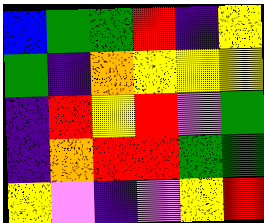[["blue", "green", "green", "red", "indigo", "yellow"], ["green", "indigo", "orange", "yellow", "yellow", "yellow"], ["indigo", "red", "yellow", "red", "violet", "green"], ["indigo", "orange", "red", "red", "green", "green"], ["yellow", "violet", "indigo", "violet", "yellow", "red"]]